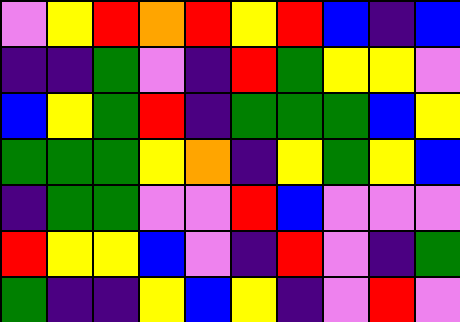[["violet", "yellow", "red", "orange", "red", "yellow", "red", "blue", "indigo", "blue"], ["indigo", "indigo", "green", "violet", "indigo", "red", "green", "yellow", "yellow", "violet"], ["blue", "yellow", "green", "red", "indigo", "green", "green", "green", "blue", "yellow"], ["green", "green", "green", "yellow", "orange", "indigo", "yellow", "green", "yellow", "blue"], ["indigo", "green", "green", "violet", "violet", "red", "blue", "violet", "violet", "violet"], ["red", "yellow", "yellow", "blue", "violet", "indigo", "red", "violet", "indigo", "green"], ["green", "indigo", "indigo", "yellow", "blue", "yellow", "indigo", "violet", "red", "violet"]]